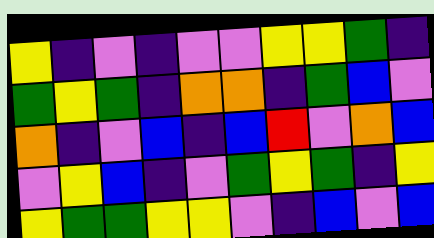[["yellow", "indigo", "violet", "indigo", "violet", "violet", "yellow", "yellow", "green", "indigo"], ["green", "yellow", "green", "indigo", "orange", "orange", "indigo", "green", "blue", "violet"], ["orange", "indigo", "violet", "blue", "indigo", "blue", "red", "violet", "orange", "blue"], ["violet", "yellow", "blue", "indigo", "violet", "green", "yellow", "green", "indigo", "yellow"], ["yellow", "green", "green", "yellow", "yellow", "violet", "indigo", "blue", "violet", "blue"]]